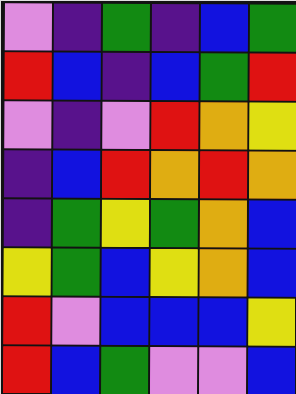[["violet", "indigo", "green", "indigo", "blue", "green"], ["red", "blue", "indigo", "blue", "green", "red"], ["violet", "indigo", "violet", "red", "orange", "yellow"], ["indigo", "blue", "red", "orange", "red", "orange"], ["indigo", "green", "yellow", "green", "orange", "blue"], ["yellow", "green", "blue", "yellow", "orange", "blue"], ["red", "violet", "blue", "blue", "blue", "yellow"], ["red", "blue", "green", "violet", "violet", "blue"]]